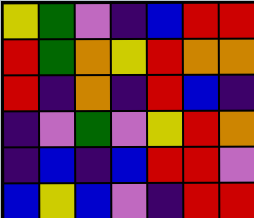[["yellow", "green", "violet", "indigo", "blue", "red", "red"], ["red", "green", "orange", "yellow", "red", "orange", "orange"], ["red", "indigo", "orange", "indigo", "red", "blue", "indigo"], ["indigo", "violet", "green", "violet", "yellow", "red", "orange"], ["indigo", "blue", "indigo", "blue", "red", "red", "violet"], ["blue", "yellow", "blue", "violet", "indigo", "red", "red"]]